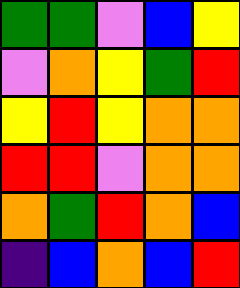[["green", "green", "violet", "blue", "yellow"], ["violet", "orange", "yellow", "green", "red"], ["yellow", "red", "yellow", "orange", "orange"], ["red", "red", "violet", "orange", "orange"], ["orange", "green", "red", "orange", "blue"], ["indigo", "blue", "orange", "blue", "red"]]